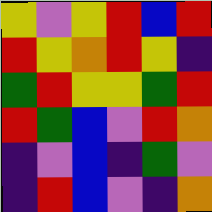[["yellow", "violet", "yellow", "red", "blue", "red"], ["red", "yellow", "orange", "red", "yellow", "indigo"], ["green", "red", "yellow", "yellow", "green", "red"], ["red", "green", "blue", "violet", "red", "orange"], ["indigo", "violet", "blue", "indigo", "green", "violet"], ["indigo", "red", "blue", "violet", "indigo", "orange"]]